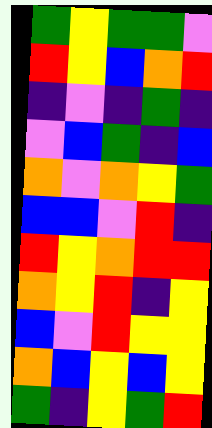[["green", "yellow", "green", "green", "violet"], ["red", "yellow", "blue", "orange", "red"], ["indigo", "violet", "indigo", "green", "indigo"], ["violet", "blue", "green", "indigo", "blue"], ["orange", "violet", "orange", "yellow", "green"], ["blue", "blue", "violet", "red", "indigo"], ["red", "yellow", "orange", "red", "red"], ["orange", "yellow", "red", "indigo", "yellow"], ["blue", "violet", "red", "yellow", "yellow"], ["orange", "blue", "yellow", "blue", "yellow"], ["green", "indigo", "yellow", "green", "red"]]